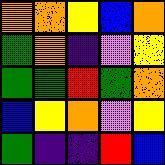[["orange", "orange", "yellow", "blue", "orange"], ["green", "orange", "indigo", "violet", "yellow"], ["green", "green", "red", "green", "orange"], ["blue", "yellow", "orange", "violet", "yellow"], ["green", "indigo", "indigo", "red", "blue"]]